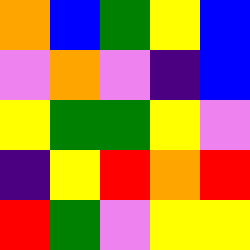[["orange", "blue", "green", "yellow", "blue"], ["violet", "orange", "violet", "indigo", "blue"], ["yellow", "green", "green", "yellow", "violet"], ["indigo", "yellow", "red", "orange", "red"], ["red", "green", "violet", "yellow", "yellow"]]